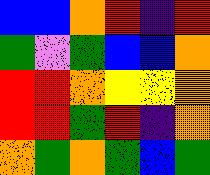[["blue", "blue", "orange", "red", "indigo", "red"], ["green", "violet", "green", "blue", "blue", "orange"], ["red", "red", "orange", "yellow", "yellow", "orange"], ["red", "red", "green", "red", "indigo", "orange"], ["orange", "green", "orange", "green", "blue", "green"]]